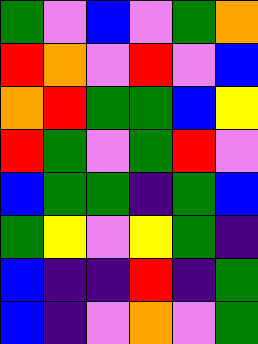[["green", "violet", "blue", "violet", "green", "orange"], ["red", "orange", "violet", "red", "violet", "blue"], ["orange", "red", "green", "green", "blue", "yellow"], ["red", "green", "violet", "green", "red", "violet"], ["blue", "green", "green", "indigo", "green", "blue"], ["green", "yellow", "violet", "yellow", "green", "indigo"], ["blue", "indigo", "indigo", "red", "indigo", "green"], ["blue", "indigo", "violet", "orange", "violet", "green"]]